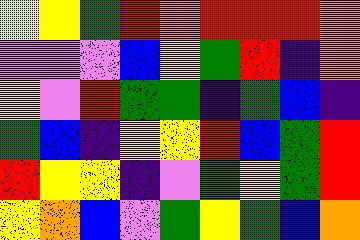[["yellow", "yellow", "green", "red", "orange", "red", "red", "red", "orange"], ["violet", "violet", "violet", "blue", "yellow", "green", "red", "indigo", "orange"], ["yellow", "violet", "red", "green", "green", "indigo", "green", "blue", "indigo"], ["green", "blue", "indigo", "yellow", "yellow", "red", "blue", "green", "red"], ["red", "yellow", "yellow", "indigo", "violet", "green", "yellow", "green", "red"], ["yellow", "orange", "blue", "violet", "green", "yellow", "green", "blue", "orange"]]